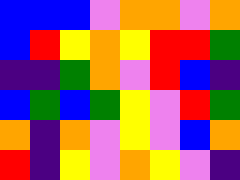[["blue", "blue", "blue", "violet", "orange", "orange", "violet", "orange"], ["blue", "red", "yellow", "orange", "yellow", "red", "red", "green"], ["indigo", "indigo", "green", "orange", "violet", "red", "blue", "indigo"], ["blue", "green", "blue", "green", "yellow", "violet", "red", "green"], ["orange", "indigo", "orange", "violet", "yellow", "violet", "blue", "orange"], ["red", "indigo", "yellow", "violet", "orange", "yellow", "violet", "indigo"]]